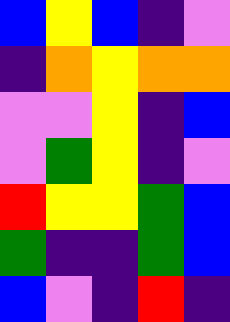[["blue", "yellow", "blue", "indigo", "violet"], ["indigo", "orange", "yellow", "orange", "orange"], ["violet", "violet", "yellow", "indigo", "blue"], ["violet", "green", "yellow", "indigo", "violet"], ["red", "yellow", "yellow", "green", "blue"], ["green", "indigo", "indigo", "green", "blue"], ["blue", "violet", "indigo", "red", "indigo"]]